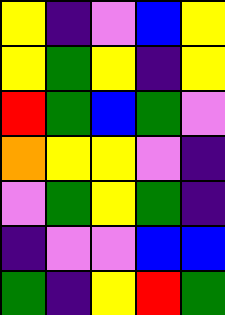[["yellow", "indigo", "violet", "blue", "yellow"], ["yellow", "green", "yellow", "indigo", "yellow"], ["red", "green", "blue", "green", "violet"], ["orange", "yellow", "yellow", "violet", "indigo"], ["violet", "green", "yellow", "green", "indigo"], ["indigo", "violet", "violet", "blue", "blue"], ["green", "indigo", "yellow", "red", "green"]]